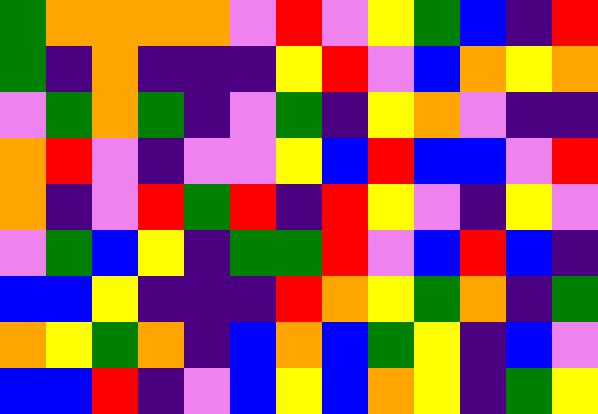[["green", "orange", "orange", "orange", "orange", "violet", "red", "violet", "yellow", "green", "blue", "indigo", "red"], ["green", "indigo", "orange", "indigo", "indigo", "indigo", "yellow", "red", "violet", "blue", "orange", "yellow", "orange"], ["violet", "green", "orange", "green", "indigo", "violet", "green", "indigo", "yellow", "orange", "violet", "indigo", "indigo"], ["orange", "red", "violet", "indigo", "violet", "violet", "yellow", "blue", "red", "blue", "blue", "violet", "red"], ["orange", "indigo", "violet", "red", "green", "red", "indigo", "red", "yellow", "violet", "indigo", "yellow", "violet"], ["violet", "green", "blue", "yellow", "indigo", "green", "green", "red", "violet", "blue", "red", "blue", "indigo"], ["blue", "blue", "yellow", "indigo", "indigo", "indigo", "red", "orange", "yellow", "green", "orange", "indigo", "green"], ["orange", "yellow", "green", "orange", "indigo", "blue", "orange", "blue", "green", "yellow", "indigo", "blue", "violet"], ["blue", "blue", "red", "indigo", "violet", "blue", "yellow", "blue", "orange", "yellow", "indigo", "green", "yellow"]]